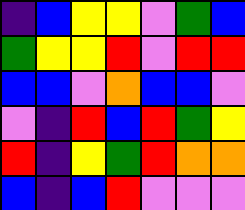[["indigo", "blue", "yellow", "yellow", "violet", "green", "blue"], ["green", "yellow", "yellow", "red", "violet", "red", "red"], ["blue", "blue", "violet", "orange", "blue", "blue", "violet"], ["violet", "indigo", "red", "blue", "red", "green", "yellow"], ["red", "indigo", "yellow", "green", "red", "orange", "orange"], ["blue", "indigo", "blue", "red", "violet", "violet", "violet"]]